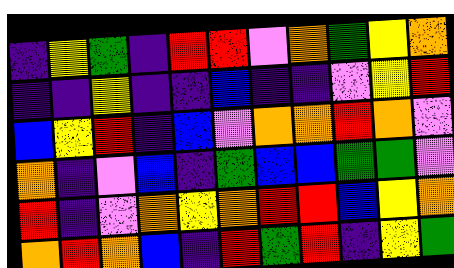[["indigo", "yellow", "green", "indigo", "red", "red", "violet", "orange", "green", "yellow", "orange"], ["indigo", "indigo", "yellow", "indigo", "indigo", "blue", "indigo", "indigo", "violet", "yellow", "red"], ["blue", "yellow", "red", "indigo", "blue", "violet", "orange", "orange", "red", "orange", "violet"], ["orange", "indigo", "violet", "blue", "indigo", "green", "blue", "blue", "green", "green", "violet"], ["red", "indigo", "violet", "orange", "yellow", "orange", "red", "red", "blue", "yellow", "orange"], ["orange", "red", "orange", "blue", "indigo", "red", "green", "red", "indigo", "yellow", "green"]]